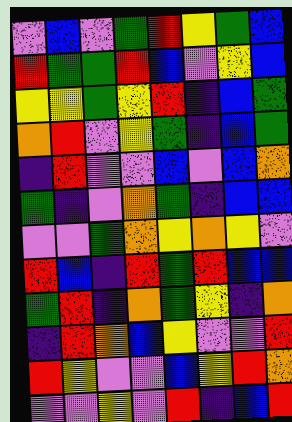[["violet", "blue", "violet", "green", "red", "yellow", "green", "blue"], ["red", "green", "green", "red", "blue", "violet", "yellow", "blue"], ["yellow", "yellow", "green", "yellow", "red", "indigo", "blue", "green"], ["orange", "red", "violet", "yellow", "green", "indigo", "blue", "green"], ["indigo", "red", "violet", "violet", "blue", "violet", "blue", "orange"], ["green", "indigo", "violet", "orange", "green", "indigo", "blue", "blue"], ["violet", "violet", "green", "orange", "yellow", "orange", "yellow", "violet"], ["red", "blue", "indigo", "red", "green", "red", "blue", "blue"], ["green", "red", "indigo", "orange", "green", "yellow", "indigo", "orange"], ["indigo", "red", "orange", "blue", "yellow", "violet", "violet", "red"], ["red", "yellow", "violet", "violet", "blue", "yellow", "red", "orange"], ["violet", "violet", "yellow", "violet", "red", "indigo", "blue", "red"]]